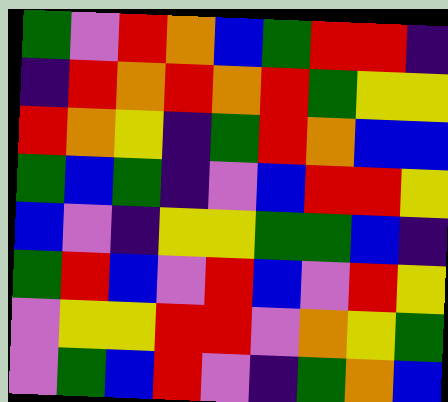[["green", "violet", "red", "orange", "blue", "green", "red", "red", "indigo"], ["indigo", "red", "orange", "red", "orange", "red", "green", "yellow", "yellow"], ["red", "orange", "yellow", "indigo", "green", "red", "orange", "blue", "blue"], ["green", "blue", "green", "indigo", "violet", "blue", "red", "red", "yellow"], ["blue", "violet", "indigo", "yellow", "yellow", "green", "green", "blue", "indigo"], ["green", "red", "blue", "violet", "red", "blue", "violet", "red", "yellow"], ["violet", "yellow", "yellow", "red", "red", "violet", "orange", "yellow", "green"], ["violet", "green", "blue", "red", "violet", "indigo", "green", "orange", "blue"]]